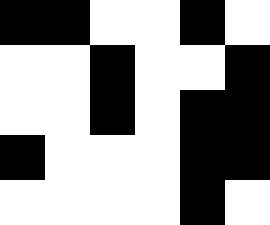[["black", "black", "white", "white", "black", "white"], ["white", "white", "black", "white", "white", "black"], ["white", "white", "black", "white", "black", "black"], ["black", "white", "white", "white", "black", "black"], ["white", "white", "white", "white", "black", "white"]]